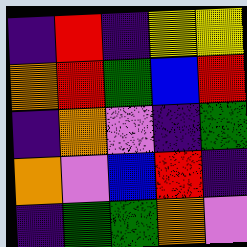[["indigo", "red", "indigo", "yellow", "yellow"], ["orange", "red", "green", "blue", "red"], ["indigo", "orange", "violet", "indigo", "green"], ["orange", "violet", "blue", "red", "indigo"], ["indigo", "green", "green", "orange", "violet"]]